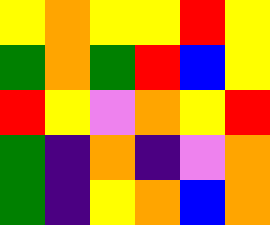[["yellow", "orange", "yellow", "yellow", "red", "yellow"], ["green", "orange", "green", "red", "blue", "yellow"], ["red", "yellow", "violet", "orange", "yellow", "red"], ["green", "indigo", "orange", "indigo", "violet", "orange"], ["green", "indigo", "yellow", "orange", "blue", "orange"]]